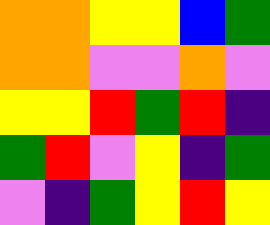[["orange", "orange", "yellow", "yellow", "blue", "green"], ["orange", "orange", "violet", "violet", "orange", "violet"], ["yellow", "yellow", "red", "green", "red", "indigo"], ["green", "red", "violet", "yellow", "indigo", "green"], ["violet", "indigo", "green", "yellow", "red", "yellow"]]